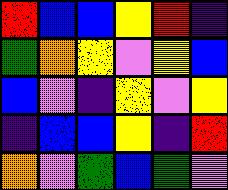[["red", "blue", "blue", "yellow", "red", "indigo"], ["green", "orange", "yellow", "violet", "yellow", "blue"], ["blue", "violet", "indigo", "yellow", "violet", "yellow"], ["indigo", "blue", "blue", "yellow", "indigo", "red"], ["orange", "violet", "green", "blue", "green", "violet"]]